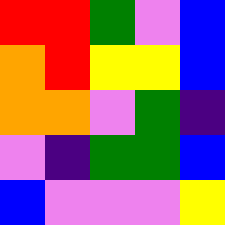[["red", "red", "green", "violet", "blue"], ["orange", "red", "yellow", "yellow", "blue"], ["orange", "orange", "violet", "green", "indigo"], ["violet", "indigo", "green", "green", "blue"], ["blue", "violet", "violet", "violet", "yellow"]]